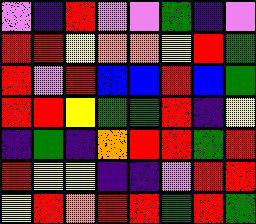[["violet", "indigo", "red", "violet", "violet", "green", "indigo", "violet"], ["red", "red", "yellow", "orange", "orange", "yellow", "red", "green"], ["red", "violet", "red", "blue", "blue", "red", "blue", "green"], ["red", "red", "yellow", "green", "green", "red", "indigo", "yellow"], ["indigo", "green", "indigo", "orange", "red", "red", "green", "red"], ["red", "yellow", "yellow", "indigo", "indigo", "violet", "red", "red"], ["yellow", "red", "orange", "red", "red", "green", "red", "green"]]